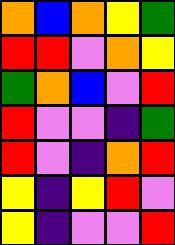[["orange", "blue", "orange", "yellow", "green"], ["red", "red", "violet", "orange", "yellow"], ["green", "orange", "blue", "violet", "red"], ["red", "violet", "violet", "indigo", "green"], ["red", "violet", "indigo", "orange", "red"], ["yellow", "indigo", "yellow", "red", "violet"], ["yellow", "indigo", "violet", "violet", "red"]]